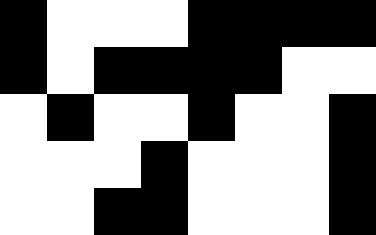[["black", "white", "white", "white", "black", "black", "black", "black"], ["black", "white", "black", "black", "black", "black", "white", "white"], ["white", "black", "white", "white", "black", "white", "white", "black"], ["white", "white", "white", "black", "white", "white", "white", "black"], ["white", "white", "black", "black", "white", "white", "white", "black"]]